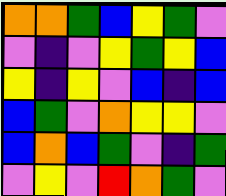[["orange", "orange", "green", "blue", "yellow", "green", "violet"], ["violet", "indigo", "violet", "yellow", "green", "yellow", "blue"], ["yellow", "indigo", "yellow", "violet", "blue", "indigo", "blue"], ["blue", "green", "violet", "orange", "yellow", "yellow", "violet"], ["blue", "orange", "blue", "green", "violet", "indigo", "green"], ["violet", "yellow", "violet", "red", "orange", "green", "violet"]]